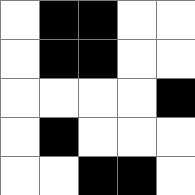[["white", "black", "black", "white", "white"], ["white", "black", "black", "white", "white"], ["white", "white", "white", "white", "black"], ["white", "black", "white", "white", "white"], ["white", "white", "black", "black", "white"]]